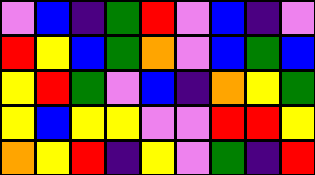[["violet", "blue", "indigo", "green", "red", "violet", "blue", "indigo", "violet"], ["red", "yellow", "blue", "green", "orange", "violet", "blue", "green", "blue"], ["yellow", "red", "green", "violet", "blue", "indigo", "orange", "yellow", "green"], ["yellow", "blue", "yellow", "yellow", "violet", "violet", "red", "red", "yellow"], ["orange", "yellow", "red", "indigo", "yellow", "violet", "green", "indigo", "red"]]